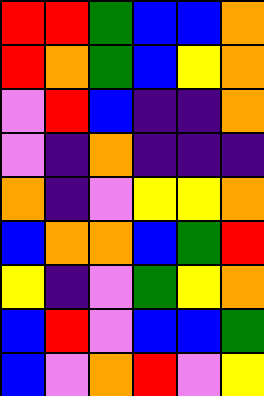[["red", "red", "green", "blue", "blue", "orange"], ["red", "orange", "green", "blue", "yellow", "orange"], ["violet", "red", "blue", "indigo", "indigo", "orange"], ["violet", "indigo", "orange", "indigo", "indigo", "indigo"], ["orange", "indigo", "violet", "yellow", "yellow", "orange"], ["blue", "orange", "orange", "blue", "green", "red"], ["yellow", "indigo", "violet", "green", "yellow", "orange"], ["blue", "red", "violet", "blue", "blue", "green"], ["blue", "violet", "orange", "red", "violet", "yellow"]]